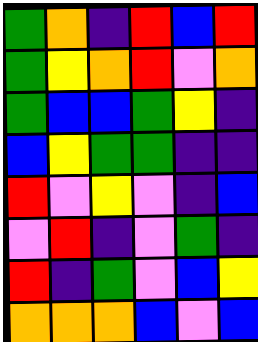[["green", "orange", "indigo", "red", "blue", "red"], ["green", "yellow", "orange", "red", "violet", "orange"], ["green", "blue", "blue", "green", "yellow", "indigo"], ["blue", "yellow", "green", "green", "indigo", "indigo"], ["red", "violet", "yellow", "violet", "indigo", "blue"], ["violet", "red", "indigo", "violet", "green", "indigo"], ["red", "indigo", "green", "violet", "blue", "yellow"], ["orange", "orange", "orange", "blue", "violet", "blue"]]